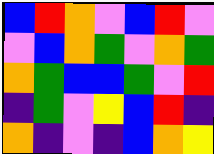[["blue", "red", "orange", "violet", "blue", "red", "violet"], ["violet", "blue", "orange", "green", "violet", "orange", "green"], ["orange", "green", "blue", "blue", "green", "violet", "red"], ["indigo", "green", "violet", "yellow", "blue", "red", "indigo"], ["orange", "indigo", "violet", "indigo", "blue", "orange", "yellow"]]